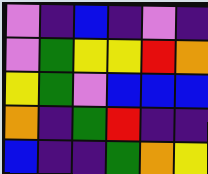[["violet", "indigo", "blue", "indigo", "violet", "indigo"], ["violet", "green", "yellow", "yellow", "red", "orange"], ["yellow", "green", "violet", "blue", "blue", "blue"], ["orange", "indigo", "green", "red", "indigo", "indigo"], ["blue", "indigo", "indigo", "green", "orange", "yellow"]]